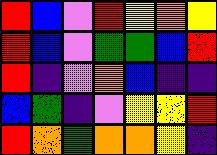[["red", "blue", "violet", "red", "yellow", "orange", "yellow"], ["red", "blue", "violet", "green", "green", "blue", "red"], ["red", "indigo", "violet", "orange", "blue", "indigo", "indigo"], ["blue", "green", "indigo", "violet", "yellow", "yellow", "red"], ["red", "orange", "green", "orange", "orange", "yellow", "indigo"]]